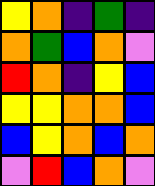[["yellow", "orange", "indigo", "green", "indigo"], ["orange", "green", "blue", "orange", "violet"], ["red", "orange", "indigo", "yellow", "blue"], ["yellow", "yellow", "orange", "orange", "blue"], ["blue", "yellow", "orange", "blue", "orange"], ["violet", "red", "blue", "orange", "violet"]]